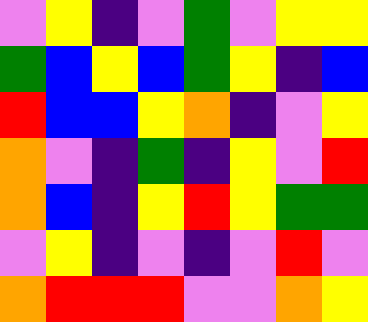[["violet", "yellow", "indigo", "violet", "green", "violet", "yellow", "yellow"], ["green", "blue", "yellow", "blue", "green", "yellow", "indigo", "blue"], ["red", "blue", "blue", "yellow", "orange", "indigo", "violet", "yellow"], ["orange", "violet", "indigo", "green", "indigo", "yellow", "violet", "red"], ["orange", "blue", "indigo", "yellow", "red", "yellow", "green", "green"], ["violet", "yellow", "indigo", "violet", "indigo", "violet", "red", "violet"], ["orange", "red", "red", "red", "violet", "violet", "orange", "yellow"]]